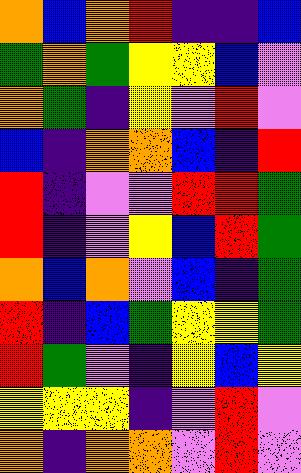[["orange", "blue", "orange", "red", "indigo", "indigo", "blue"], ["green", "orange", "green", "yellow", "yellow", "blue", "violet"], ["orange", "green", "indigo", "yellow", "violet", "red", "violet"], ["blue", "indigo", "orange", "orange", "blue", "indigo", "red"], ["red", "indigo", "violet", "violet", "red", "red", "green"], ["red", "indigo", "violet", "yellow", "blue", "red", "green"], ["orange", "blue", "orange", "violet", "blue", "indigo", "green"], ["red", "indigo", "blue", "green", "yellow", "yellow", "green"], ["red", "green", "violet", "indigo", "yellow", "blue", "yellow"], ["yellow", "yellow", "yellow", "indigo", "violet", "red", "violet"], ["orange", "indigo", "orange", "orange", "violet", "red", "violet"]]